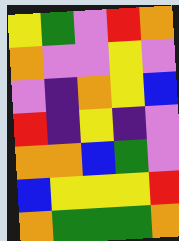[["yellow", "green", "violet", "red", "orange"], ["orange", "violet", "violet", "yellow", "violet"], ["violet", "indigo", "orange", "yellow", "blue"], ["red", "indigo", "yellow", "indigo", "violet"], ["orange", "orange", "blue", "green", "violet"], ["blue", "yellow", "yellow", "yellow", "red"], ["orange", "green", "green", "green", "orange"]]